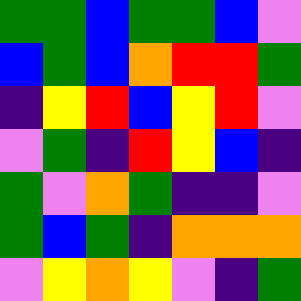[["green", "green", "blue", "green", "green", "blue", "violet"], ["blue", "green", "blue", "orange", "red", "red", "green"], ["indigo", "yellow", "red", "blue", "yellow", "red", "violet"], ["violet", "green", "indigo", "red", "yellow", "blue", "indigo"], ["green", "violet", "orange", "green", "indigo", "indigo", "violet"], ["green", "blue", "green", "indigo", "orange", "orange", "orange"], ["violet", "yellow", "orange", "yellow", "violet", "indigo", "green"]]